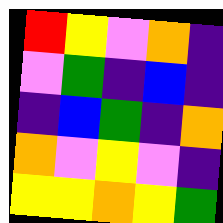[["red", "yellow", "violet", "orange", "indigo"], ["violet", "green", "indigo", "blue", "indigo"], ["indigo", "blue", "green", "indigo", "orange"], ["orange", "violet", "yellow", "violet", "indigo"], ["yellow", "yellow", "orange", "yellow", "green"]]